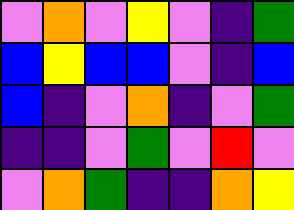[["violet", "orange", "violet", "yellow", "violet", "indigo", "green"], ["blue", "yellow", "blue", "blue", "violet", "indigo", "blue"], ["blue", "indigo", "violet", "orange", "indigo", "violet", "green"], ["indigo", "indigo", "violet", "green", "violet", "red", "violet"], ["violet", "orange", "green", "indigo", "indigo", "orange", "yellow"]]